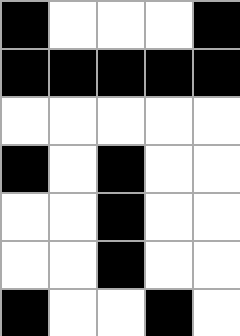[["black", "white", "white", "white", "black"], ["black", "black", "black", "black", "black"], ["white", "white", "white", "white", "white"], ["black", "white", "black", "white", "white"], ["white", "white", "black", "white", "white"], ["white", "white", "black", "white", "white"], ["black", "white", "white", "black", "white"]]